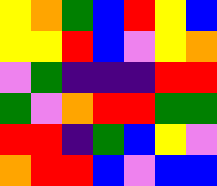[["yellow", "orange", "green", "blue", "red", "yellow", "blue"], ["yellow", "yellow", "red", "blue", "violet", "yellow", "orange"], ["violet", "green", "indigo", "indigo", "indigo", "red", "red"], ["green", "violet", "orange", "red", "red", "green", "green"], ["red", "red", "indigo", "green", "blue", "yellow", "violet"], ["orange", "red", "red", "blue", "violet", "blue", "blue"]]